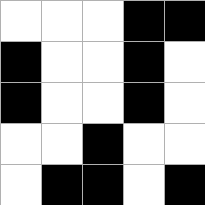[["white", "white", "white", "black", "black"], ["black", "white", "white", "black", "white"], ["black", "white", "white", "black", "white"], ["white", "white", "black", "white", "white"], ["white", "black", "black", "white", "black"]]